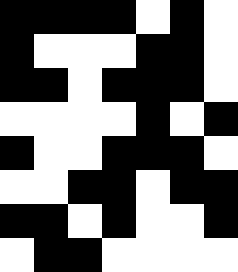[["black", "black", "black", "black", "white", "black", "white"], ["black", "white", "white", "white", "black", "black", "white"], ["black", "black", "white", "black", "black", "black", "white"], ["white", "white", "white", "white", "black", "white", "black"], ["black", "white", "white", "black", "black", "black", "white"], ["white", "white", "black", "black", "white", "black", "black"], ["black", "black", "white", "black", "white", "white", "black"], ["white", "black", "black", "white", "white", "white", "white"]]